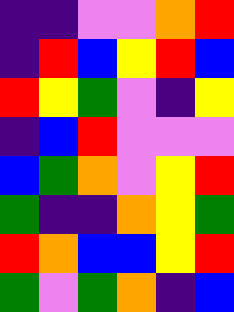[["indigo", "indigo", "violet", "violet", "orange", "red"], ["indigo", "red", "blue", "yellow", "red", "blue"], ["red", "yellow", "green", "violet", "indigo", "yellow"], ["indigo", "blue", "red", "violet", "violet", "violet"], ["blue", "green", "orange", "violet", "yellow", "red"], ["green", "indigo", "indigo", "orange", "yellow", "green"], ["red", "orange", "blue", "blue", "yellow", "red"], ["green", "violet", "green", "orange", "indigo", "blue"]]